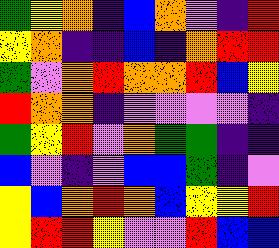[["green", "yellow", "orange", "indigo", "blue", "orange", "violet", "indigo", "red"], ["yellow", "orange", "indigo", "indigo", "blue", "indigo", "orange", "red", "red"], ["green", "violet", "orange", "red", "orange", "orange", "red", "blue", "yellow"], ["red", "orange", "orange", "indigo", "violet", "violet", "violet", "violet", "indigo"], ["green", "yellow", "red", "violet", "orange", "green", "green", "indigo", "indigo"], ["blue", "violet", "indigo", "violet", "blue", "blue", "green", "indigo", "violet"], ["yellow", "blue", "orange", "red", "orange", "blue", "yellow", "yellow", "red"], ["yellow", "red", "red", "yellow", "violet", "violet", "red", "blue", "blue"]]